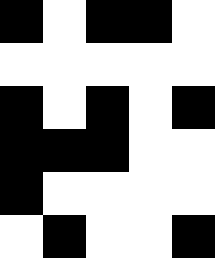[["black", "white", "black", "black", "white"], ["white", "white", "white", "white", "white"], ["black", "white", "black", "white", "black"], ["black", "black", "black", "white", "white"], ["black", "white", "white", "white", "white"], ["white", "black", "white", "white", "black"]]